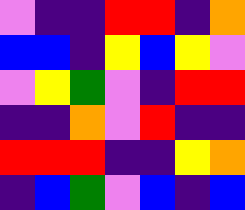[["violet", "indigo", "indigo", "red", "red", "indigo", "orange"], ["blue", "blue", "indigo", "yellow", "blue", "yellow", "violet"], ["violet", "yellow", "green", "violet", "indigo", "red", "red"], ["indigo", "indigo", "orange", "violet", "red", "indigo", "indigo"], ["red", "red", "red", "indigo", "indigo", "yellow", "orange"], ["indigo", "blue", "green", "violet", "blue", "indigo", "blue"]]